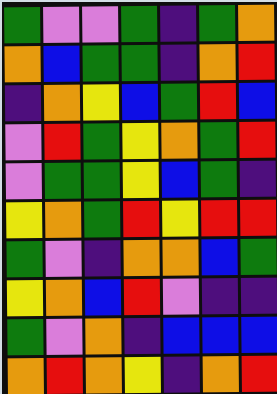[["green", "violet", "violet", "green", "indigo", "green", "orange"], ["orange", "blue", "green", "green", "indigo", "orange", "red"], ["indigo", "orange", "yellow", "blue", "green", "red", "blue"], ["violet", "red", "green", "yellow", "orange", "green", "red"], ["violet", "green", "green", "yellow", "blue", "green", "indigo"], ["yellow", "orange", "green", "red", "yellow", "red", "red"], ["green", "violet", "indigo", "orange", "orange", "blue", "green"], ["yellow", "orange", "blue", "red", "violet", "indigo", "indigo"], ["green", "violet", "orange", "indigo", "blue", "blue", "blue"], ["orange", "red", "orange", "yellow", "indigo", "orange", "red"]]